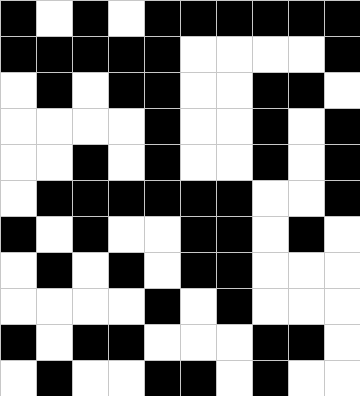[["black", "white", "black", "white", "black", "black", "black", "black", "black", "black"], ["black", "black", "black", "black", "black", "white", "white", "white", "white", "black"], ["white", "black", "white", "black", "black", "white", "white", "black", "black", "white"], ["white", "white", "white", "white", "black", "white", "white", "black", "white", "black"], ["white", "white", "black", "white", "black", "white", "white", "black", "white", "black"], ["white", "black", "black", "black", "black", "black", "black", "white", "white", "black"], ["black", "white", "black", "white", "white", "black", "black", "white", "black", "white"], ["white", "black", "white", "black", "white", "black", "black", "white", "white", "white"], ["white", "white", "white", "white", "black", "white", "black", "white", "white", "white"], ["black", "white", "black", "black", "white", "white", "white", "black", "black", "white"], ["white", "black", "white", "white", "black", "black", "white", "black", "white", "white"]]